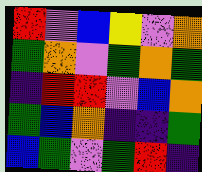[["red", "violet", "blue", "yellow", "violet", "orange"], ["green", "orange", "violet", "green", "orange", "green"], ["indigo", "red", "red", "violet", "blue", "orange"], ["green", "blue", "orange", "indigo", "indigo", "green"], ["blue", "green", "violet", "green", "red", "indigo"]]